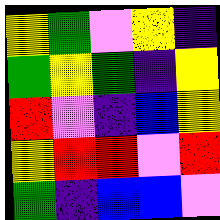[["yellow", "green", "violet", "yellow", "indigo"], ["green", "yellow", "green", "indigo", "yellow"], ["red", "violet", "indigo", "blue", "yellow"], ["yellow", "red", "red", "violet", "red"], ["green", "indigo", "blue", "blue", "violet"]]